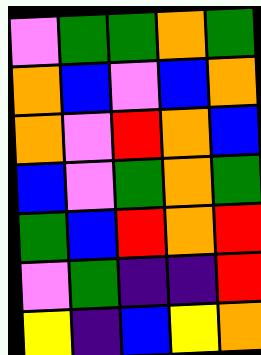[["violet", "green", "green", "orange", "green"], ["orange", "blue", "violet", "blue", "orange"], ["orange", "violet", "red", "orange", "blue"], ["blue", "violet", "green", "orange", "green"], ["green", "blue", "red", "orange", "red"], ["violet", "green", "indigo", "indigo", "red"], ["yellow", "indigo", "blue", "yellow", "orange"]]